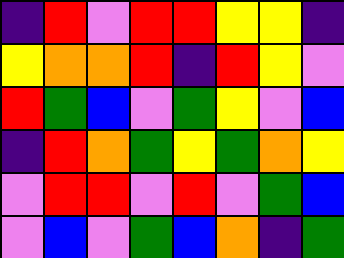[["indigo", "red", "violet", "red", "red", "yellow", "yellow", "indigo"], ["yellow", "orange", "orange", "red", "indigo", "red", "yellow", "violet"], ["red", "green", "blue", "violet", "green", "yellow", "violet", "blue"], ["indigo", "red", "orange", "green", "yellow", "green", "orange", "yellow"], ["violet", "red", "red", "violet", "red", "violet", "green", "blue"], ["violet", "blue", "violet", "green", "blue", "orange", "indigo", "green"]]